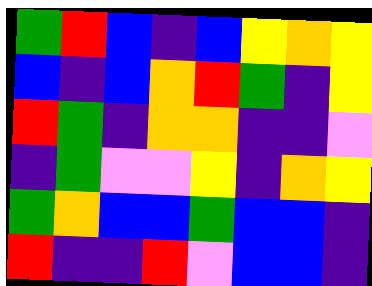[["green", "red", "blue", "indigo", "blue", "yellow", "orange", "yellow"], ["blue", "indigo", "blue", "orange", "red", "green", "indigo", "yellow"], ["red", "green", "indigo", "orange", "orange", "indigo", "indigo", "violet"], ["indigo", "green", "violet", "violet", "yellow", "indigo", "orange", "yellow"], ["green", "orange", "blue", "blue", "green", "blue", "blue", "indigo"], ["red", "indigo", "indigo", "red", "violet", "blue", "blue", "indigo"]]